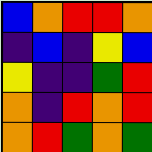[["blue", "orange", "red", "red", "orange"], ["indigo", "blue", "indigo", "yellow", "blue"], ["yellow", "indigo", "indigo", "green", "red"], ["orange", "indigo", "red", "orange", "red"], ["orange", "red", "green", "orange", "green"]]